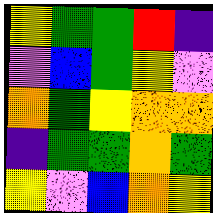[["yellow", "green", "green", "red", "indigo"], ["violet", "blue", "green", "yellow", "violet"], ["orange", "green", "yellow", "orange", "orange"], ["indigo", "green", "green", "orange", "green"], ["yellow", "violet", "blue", "orange", "yellow"]]